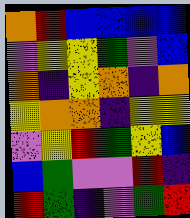[["orange", "red", "blue", "blue", "blue", "blue"], ["violet", "yellow", "yellow", "green", "violet", "blue"], ["orange", "indigo", "yellow", "orange", "indigo", "orange"], ["yellow", "orange", "orange", "indigo", "yellow", "yellow"], ["violet", "yellow", "red", "green", "yellow", "blue"], ["blue", "green", "violet", "violet", "red", "indigo"], ["red", "green", "indigo", "violet", "green", "red"]]